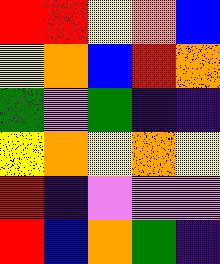[["red", "red", "yellow", "orange", "blue"], ["yellow", "orange", "blue", "red", "orange"], ["green", "violet", "green", "indigo", "indigo"], ["yellow", "orange", "yellow", "orange", "yellow"], ["red", "indigo", "violet", "violet", "violet"], ["red", "blue", "orange", "green", "indigo"]]